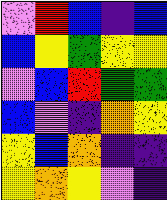[["violet", "red", "blue", "indigo", "blue"], ["blue", "yellow", "green", "yellow", "yellow"], ["violet", "blue", "red", "green", "green"], ["blue", "violet", "indigo", "orange", "yellow"], ["yellow", "blue", "orange", "indigo", "indigo"], ["yellow", "orange", "yellow", "violet", "indigo"]]